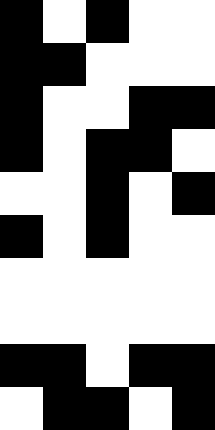[["black", "white", "black", "white", "white"], ["black", "black", "white", "white", "white"], ["black", "white", "white", "black", "black"], ["black", "white", "black", "black", "white"], ["white", "white", "black", "white", "black"], ["black", "white", "black", "white", "white"], ["white", "white", "white", "white", "white"], ["white", "white", "white", "white", "white"], ["black", "black", "white", "black", "black"], ["white", "black", "black", "white", "black"]]